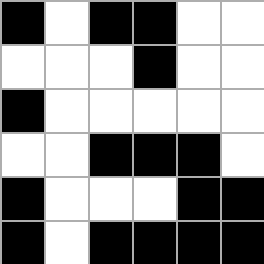[["black", "white", "black", "black", "white", "white"], ["white", "white", "white", "black", "white", "white"], ["black", "white", "white", "white", "white", "white"], ["white", "white", "black", "black", "black", "white"], ["black", "white", "white", "white", "black", "black"], ["black", "white", "black", "black", "black", "black"]]